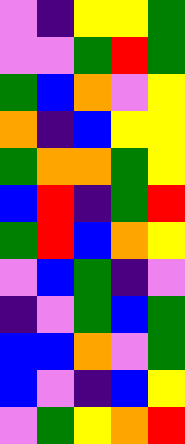[["violet", "indigo", "yellow", "yellow", "green"], ["violet", "violet", "green", "red", "green"], ["green", "blue", "orange", "violet", "yellow"], ["orange", "indigo", "blue", "yellow", "yellow"], ["green", "orange", "orange", "green", "yellow"], ["blue", "red", "indigo", "green", "red"], ["green", "red", "blue", "orange", "yellow"], ["violet", "blue", "green", "indigo", "violet"], ["indigo", "violet", "green", "blue", "green"], ["blue", "blue", "orange", "violet", "green"], ["blue", "violet", "indigo", "blue", "yellow"], ["violet", "green", "yellow", "orange", "red"]]